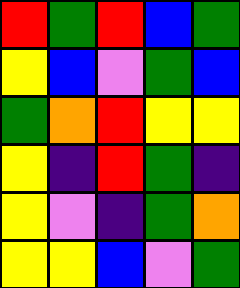[["red", "green", "red", "blue", "green"], ["yellow", "blue", "violet", "green", "blue"], ["green", "orange", "red", "yellow", "yellow"], ["yellow", "indigo", "red", "green", "indigo"], ["yellow", "violet", "indigo", "green", "orange"], ["yellow", "yellow", "blue", "violet", "green"]]